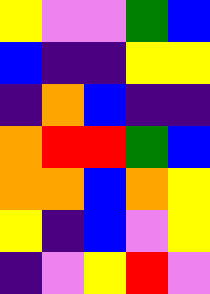[["yellow", "violet", "violet", "green", "blue"], ["blue", "indigo", "indigo", "yellow", "yellow"], ["indigo", "orange", "blue", "indigo", "indigo"], ["orange", "red", "red", "green", "blue"], ["orange", "orange", "blue", "orange", "yellow"], ["yellow", "indigo", "blue", "violet", "yellow"], ["indigo", "violet", "yellow", "red", "violet"]]